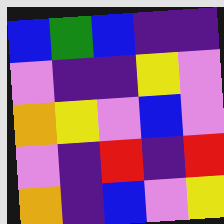[["blue", "green", "blue", "indigo", "indigo"], ["violet", "indigo", "indigo", "yellow", "violet"], ["orange", "yellow", "violet", "blue", "violet"], ["violet", "indigo", "red", "indigo", "red"], ["orange", "indigo", "blue", "violet", "yellow"]]